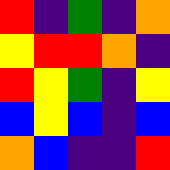[["red", "indigo", "green", "indigo", "orange"], ["yellow", "red", "red", "orange", "indigo"], ["red", "yellow", "green", "indigo", "yellow"], ["blue", "yellow", "blue", "indigo", "blue"], ["orange", "blue", "indigo", "indigo", "red"]]